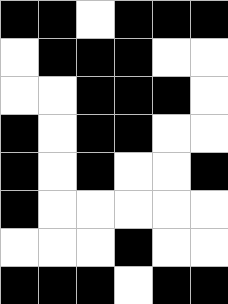[["black", "black", "white", "black", "black", "black"], ["white", "black", "black", "black", "white", "white"], ["white", "white", "black", "black", "black", "white"], ["black", "white", "black", "black", "white", "white"], ["black", "white", "black", "white", "white", "black"], ["black", "white", "white", "white", "white", "white"], ["white", "white", "white", "black", "white", "white"], ["black", "black", "black", "white", "black", "black"]]